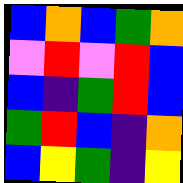[["blue", "orange", "blue", "green", "orange"], ["violet", "red", "violet", "red", "blue"], ["blue", "indigo", "green", "red", "blue"], ["green", "red", "blue", "indigo", "orange"], ["blue", "yellow", "green", "indigo", "yellow"]]